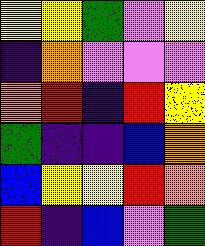[["yellow", "yellow", "green", "violet", "yellow"], ["indigo", "orange", "violet", "violet", "violet"], ["orange", "red", "indigo", "red", "yellow"], ["green", "indigo", "indigo", "blue", "orange"], ["blue", "yellow", "yellow", "red", "orange"], ["red", "indigo", "blue", "violet", "green"]]